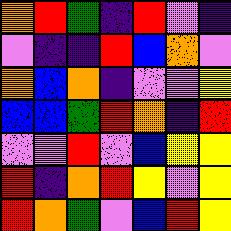[["orange", "red", "green", "indigo", "red", "violet", "indigo"], ["violet", "indigo", "indigo", "red", "blue", "orange", "violet"], ["orange", "blue", "orange", "indigo", "violet", "violet", "yellow"], ["blue", "blue", "green", "red", "orange", "indigo", "red"], ["violet", "violet", "red", "violet", "blue", "yellow", "yellow"], ["red", "indigo", "orange", "red", "yellow", "violet", "yellow"], ["red", "orange", "green", "violet", "blue", "red", "yellow"]]